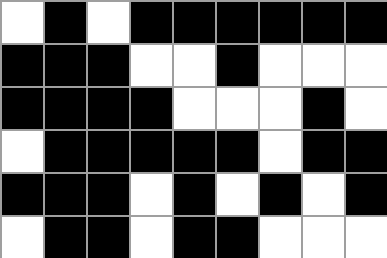[["white", "black", "white", "black", "black", "black", "black", "black", "black"], ["black", "black", "black", "white", "white", "black", "white", "white", "white"], ["black", "black", "black", "black", "white", "white", "white", "black", "white"], ["white", "black", "black", "black", "black", "black", "white", "black", "black"], ["black", "black", "black", "white", "black", "white", "black", "white", "black"], ["white", "black", "black", "white", "black", "black", "white", "white", "white"]]